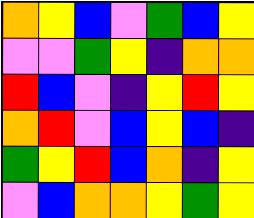[["orange", "yellow", "blue", "violet", "green", "blue", "yellow"], ["violet", "violet", "green", "yellow", "indigo", "orange", "orange"], ["red", "blue", "violet", "indigo", "yellow", "red", "yellow"], ["orange", "red", "violet", "blue", "yellow", "blue", "indigo"], ["green", "yellow", "red", "blue", "orange", "indigo", "yellow"], ["violet", "blue", "orange", "orange", "yellow", "green", "yellow"]]